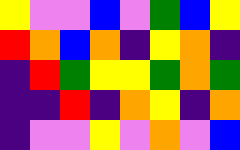[["yellow", "violet", "violet", "blue", "violet", "green", "blue", "yellow"], ["red", "orange", "blue", "orange", "indigo", "yellow", "orange", "indigo"], ["indigo", "red", "green", "yellow", "yellow", "green", "orange", "green"], ["indigo", "indigo", "red", "indigo", "orange", "yellow", "indigo", "orange"], ["indigo", "violet", "violet", "yellow", "violet", "orange", "violet", "blue"]]